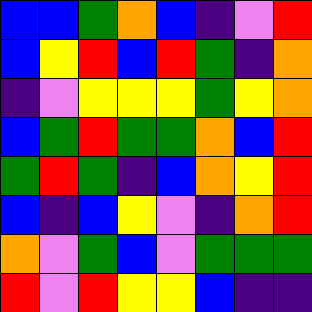[["blue", "blue", "green", "orange", "blue", "indigo", "violet", "red"], ["blue", "yellow", "red", "blue", "red", "green", "indigo", "orange"], ["indigo", "violet", "yellow", "yellow", "yellow", "green", "yellow", "orange"], ["blue", "green", "red", "green", "green", "orange", "blue", "red"], ["green", "red", "green", "indigo", "blue", "orange", "yellow", "red"], ["blue", "indigo", "blue", "yellow", "violet", "indigo", "orange", "red"], ["orange", "violet", "green", "blue", "violet", "green", "green", "green"], ["red", "violet", "red", "yellow", "yellow", "blue", "indigo", "indigo"]]